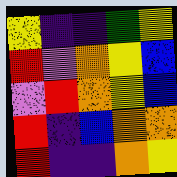[["yellow", "indigo", "indigo", "green", "yellow"], ["red", "violet", "orange", "yellow", "blue"], ["violet", "red", "orange", "yellow", "blue"], ["red", "indigo", "blue", "orange", "orange"], ["red", "indigo", "indigo", "orange", "yellow"]]